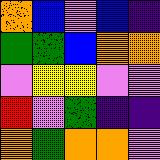[["orange", "blue", "violet", "blue", "indigo"], ["green", "green", "blue", "orange", "orange"], ["violet", "yellow", "yellow", "violet", "violet"], ["red", "violet", "green", "indigo", "indigo"], ["orange", "green", "orange", "orange", "violet"]]